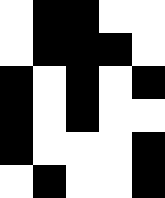[["white", "black", "black", "white", "white"], ["white", "black", "black", "black", "white"], ["black", "white", "black", "white", "black"], ["black", "white", "black", "white", "white"], ["black", "white", "white", "white", "black"], ["white", "black", "white", "white", "black"]]